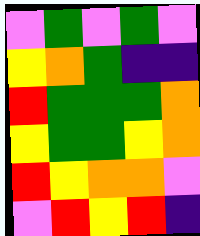[["violet", "green", "violet", "green", "violet"], ["yellow", "orange", "green", "indigo", "indigo"], ["red", "green", "green", "green", "orange"], ["yellow", "green", "green", "yellow", "orange"], ["red", "yellow", "orange", "orange", "violet"], ["violet", "red", "yellow", "red", "indigo"]]